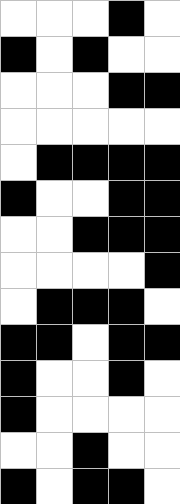[["white", "white", "white", "black", "white"], ["black", "white", "black", "white", "white"], ["white", "white", "white", "black", "black"], ["white", "white", "white", "white", "white"], ["white", "black", "black", "black", "black"], ["black", "white", "white", "black", "black"], ["white", "white", "black", "black", "black"], ["white", "white", "white", "white", "black"], ["white", "black", "black", "black", "white"], ["black", "black", "white", "black", "black"], ["black", "white", "white", "black", "white"], ["black", "white", "white", "white", "white"], ["white", "white", "black", "white", "white"], ["black", "white", "black", "black", "white"]]